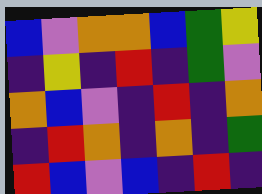[["blue", "violet", "orange", "orange", "blue", "green", "yellow"], ["indigo", "yellow", "indigo", "red", "indigo", "green", "violet"], ["orange", "blue", "violet", "indigo", "red", "indigo", "orange"], ["indigo", "red", "orange", "indigo", "orange", "indigo", "green"], ["red", "blue", "violet", "blue", "indigo", "red", "indigo"]]